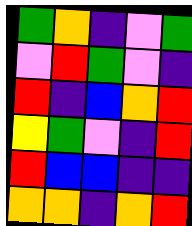[["green", "orange", "indigo", "violet", "green"], ["violet", "red", "green", "violet", "indigo"], ["red", "indigo", "blue", "orange", "red"], ["yellow", "green", "violet", "indigo", "red"], ["red", "blue", "blue", "indigo", "indigo"], ["orange", "orange", "indigo", "orange", "red"]]